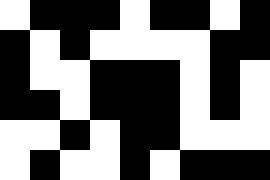[["white", "black", "black", "black", "white", "black", "black", "white", "black"], ["black", "white", "black", "white", "white", "white", "white", "black", "black"], ["black", "white", "white", "black", "black", "black", "white", "black", "white"], ["black", "black", "white", "black", "black", "black", "white", "black", "white"], ["white", "white", "black", "white", "black", "black", "white", "white", "white"], ["white", "black", "white", "white", "black", "white", "black", "black", "black"]]